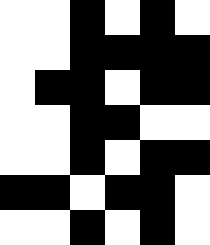[["white", "white", "black", "white", "black", "white"], ["white", "white", "black", "black", "black", "black"], ["white", "black", "black", "white", "black", "black"], ["white", "white", "black", "black", "white", "white"], ["white", "white", "black", "white", "black", "black"], ["black", "black", "white", "black", "black", "white"], ["white", "white", "black", "white", "black", "white"]]